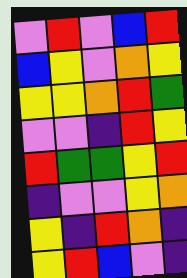[["violet", "red", "violet", "blue", "red"], ["blue", "yellow", "violet", "orange", "yellow"], ["yellow", "yellow", "orange", "red", "green"], ["violet", "violet", "indigo", "red", "yellow"], ["red", "green", "green", "yellow", "red"], ["indigo", "violet", "violet", "yellow", "orange"], ["yellow", "indigo", "red", "orange", "indigo"], ["yellow", "red", "blue", "violet", "indigo"]]